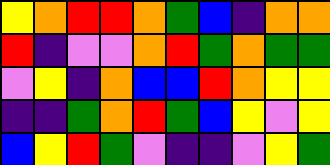[["yellow", "orange", "red", "red", "orange", "green", "blue", "indigo", "orange", "orange"], ["red", "indigo", "violet", "violet", "orange", "red", "green", "orange", "green", "green"], ["violet", "yellow", "indigo", "orange", "blue", "blue", "red", "orange", "yellow", "yellow"], ["indigo", "indigo", "green", "orange", "red", "green", "blue", "yellow", "violet", "yellow"], ["blue", "yellow", "red", "green", "violet", "indigo", "indigo", "violet", "yellow", "green"]]